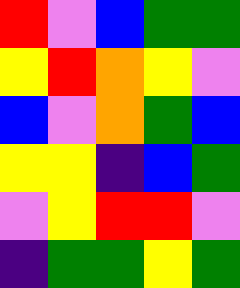[["red", "violet", "blue", "green", "green"], ["yellow", "red", "orange", "yellow", "violet"], ["blue", "violet", "orange", "green", "blue"], ["yellow", "yellow", "indigo", "blue", "green"], ["violet", "yellow", "red", "red", "violet"], ["indigo", "green", "green", "yellow", "green"]]